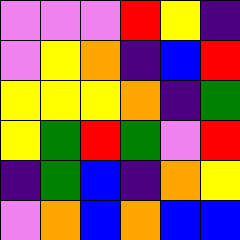[["violet", "violet", "violet", "red", "yellow", "indigo"], ["violet", "yellow", "orange", "indigo", "blue", "red"], ["yellow", "yellow", "yellow", "orange", "indigo", "green"], ["yellow", "green", "red", "green", "violet", "red"], ["indigo", "green", "blue", "indigo", "orange", "yellow"], ["violet", "orange", "blue", "orange", "blue", "blue"]]